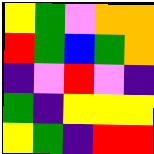[["yellow", "green", "violet", "orange", "orange"], ["red", "green", "blue", "green", "orange"], ["indigo", "violet", "red", "violet", "indigo"], ["green", "indigo", "yellow", "yellow", "yellow"], ["yellow", "green", "indigo", "red", "red"]]